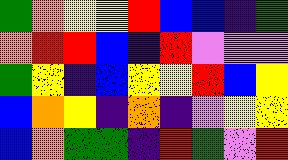[["green", "orange", "yellow", "yellow", "red", "blue", "blue", "indigo", "green"], ["orange", "red", "red", "blue", "indigo", "red", "violet", "violet", "violet"], ["green", "yellow", "indigo", "blue", "yellow", "yellow", "red", "blue", "yellow"], ["blue", "orange", "yellow", "indigo", "orange", "indigo", "violet", "yellow", "yellow"], ["blue", "orange", "green", "green", "indigo", "red", "green", "violet", "red"]]